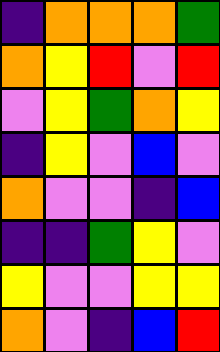[["indigo", "orange", "orange", "orange", "green"], ["orange", "yellow", "red", "violet", "red"], ["violet", "yellow", "green", "orange", "yellow"], ["indigo", "yellow", "violet", "blue", "violet"], ["orange", "violet", "violet", "indigo", "blue"], ["indigo", "indigo", "green", "yellow", "violet"], ["yellow", "violet", "violet", "yellow", "yellow"], ["orange", "violet", "indigo", "blue", "red"]]